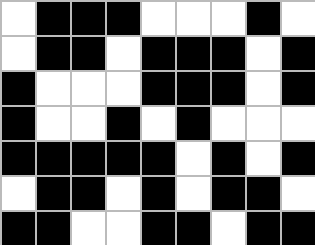[["white", "black", "black", "black", "white", "white", "white", "black", "white"], ["white", "black", "black", "white", "black", "black", "black", "white", "black"], ["black", "white", "white", "white", "black", "black", "black", "white", "black"], ["black", "white", "white", "black", "white", "black", "white", "white", "white"], ["black", "black", "black", "black", "black", "white", "black", "white", "black"], ["white", "black", "black", "white", "black", "white", "black", "black", "white"], ["black", "black", "white", "white", "black", "black", "white", "black", "black"]]